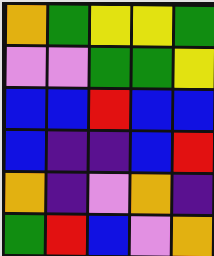[["orange", "green", "yellow", "yellow", "green"], ["violet", "violet", "green", "green", "yellow"], ["blue", "blue", "red", "blue", "blue"], ["blue", "indigo", "indigo", "blue", "red"], ["orange", "indigo", "violet", "orange", "indigo"], ["green", "red", "blue", "violet", "orange"]]